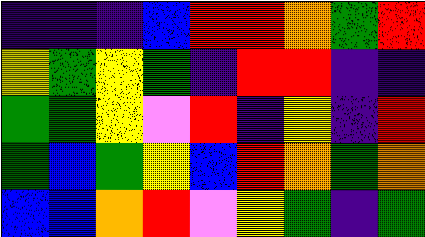[["indigo", "indigo", "indigo", "blue", "red", "red", "orange", "green", "red"], ["yellow", "green", "yellow", "green", "indigo", "red", "red", "indigo", "indigo"], ["green", "green", "yellow", "violet", "red", "indigo", "yellow", "indigo", "red"], ["green", "blue", "green", "yellow", "blue", "red", "orange", "green", "orange"], ["blue", "blue", "orange", "red", "violet", "yellow", "green", "indigo", "green"]]